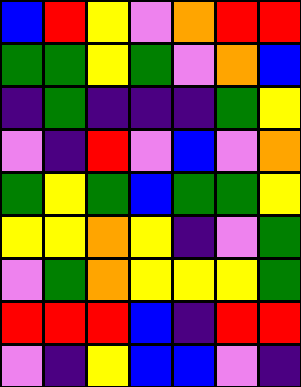[["blue", "red", "yellow", "violet", "orange", "red", "red"], ["green", "green", "yellow", "green", "violet", "orange", "blue"], ["indigo", "green", "indigo", "indigo", "indigo", "green", "yellow"], ["violet", "indigo", "red", "violet", "blue", "violet", "orange"], ["green", "yellow", "green", "blue", "green", "green", "yellow"], ["yellow", "yellow", "orange", "yellow", "indigo", "violet", "green"], ["violet", "green", "orange", "yellow", "yellow", "yellow", "green"], ["red", "red", "red", "blue", "indigo", "red", "red"], ["violet", "indigo", "yellow", "blue", "blue", "violet", "indigo"]]